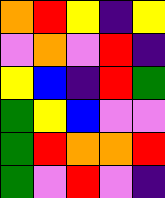[["orange", "red", "yellow", "indigo", "yellow"], ["violet", "orange", "violet", "red", "indigo"], ["yellow", "blue", "indigo", "red", "green"], ["green", "yellow", "blue", "violet", "violet"], ["green", "red", "orange", "orange", "red"], ["green", "violet", "red", "violet", "indigo"]]